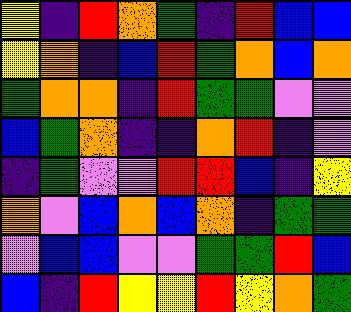[["yellow", "indigo", "red", "orange", "green", "indigo", "red", "blue", "blue"], ["yellow", "orange", "indigo", "blue", "red", "green", "orange", "blue", "orange"], ["green", "orange", "orange", "indigo", "red", "green", "green", "violet", "violet"], ["blue", "green", "orange", "indigo", "indigo", "orange", "red", "indigo", "violet"], ["indigo", "green", "violet", "violet", "red", "red", "blue", "indigo", "yellow"], ["orange", "violet", "blue", "orange", "blue", "orange", "indigo", "green", "green"], ["violet", "blue", "blue", "violet", "violet", "green", "green", "red", "blue"], ["blue", "indigo", "red", "yellow", "yellow", "red", "yellow", "orange", "green"]]